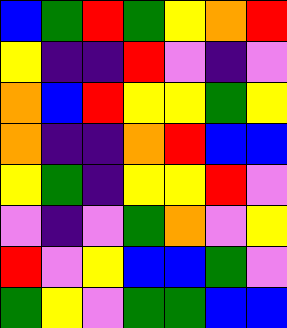[["blue", "green", "red", "green", "yellow", "orange", "red"], ["yellow", "indigo", "indigo", "red", "violet", "indigo", "violet"], ["orange", "blue", "red", "yellow", "yellow", "green", "yellow"], ["orange", "indigo", "indigo", "orange", "red", "blue", "blue"], ["yellow", "green", "indigo", "yellow", "yellow", "red", "violet"], ["violet", "indigo", "violet", "green", "orange", "violet", "yellow"], ["red", "violet", "yellow", "blue", "blue", "green", "violet"], ["green", "yellow", "violet", "green", "green", "blue", "blue"]]